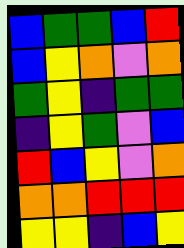[["blue", "green", "green", "blue", "red"], ["blue", "yellow", "orange", "violet", "orange"], ["green", "yellow", "indigo", "green", "green"], ["indigo", "yellow", "green", "violet", "blue"], ["red", "blue", "yellow", "violet", "orange"], ["orange", "orange", "red", "red", "red"], ["yellow", "yellow", "indigo", "blue", "yellow"]]